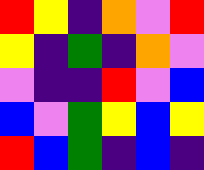[["red", "yellow", "indigo", "orange", "violet", "red"], ["yellow", "indigo", "green", "indigo", "orange", "violet"], ["violet", "indigo", "indigo", "red", "violet", "blue"], ["blue", "violet", "green", "yellow", "blue", "yellow"], ["red", "blue", "green", "indigo", "blue", "indigo"]]